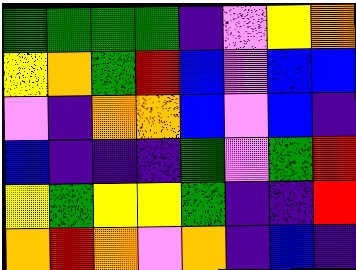[["green", "green", "green", "green", "indigo", "violet", "yellow", "orange"], ["yellow", "orange", "green", "red", "blue", "violet", "blue", "blue"], ["violet", "indigo", "orange", "orange", "blue", "violet", "blue", "indigo"], ["blue", "indigo", "indigo", "indigo", "green", "violet", "green", "red"], ["yellow", "green", "yellow", "yellow", "green", "indigo", "indigo", "red"], ["orange", "red", "orange", "violet", "orange", "indigo", "blue", "indigo"]]